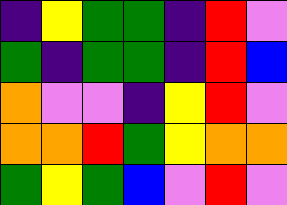[["indigo", "yellow", "green", "green", "indigo", "red", "violet"], ["green", "indigo", "green", "green", "indigo", "red", "blue"], ["orange", "violet", "violet", "indigo", "yellow", "red", "violet"], ["orange", "orange", "red", "green", "yellow", "orange", "orange"], ["green", "yellow", "green", "blue", "violet", "red", "violet"]]